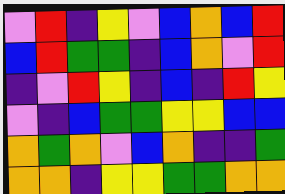[["violet", "red", "indigo", "yellow", "violet", "blue", "orange", "blue", "red"], ["blue", "red", "green", "green", "indigo", "blue", "orange", "violet", "red"], ["indigo", "violet", "red", "yellow", "indigo", "blue", "indigo", "red", "yellow"], ["violet", "indigo", "blue", "green", "green", "yellow", "yellow", "blue", "blue"], ["orange", "green", "orange", "violet", "blue", "orange", "indigo", "indigo", "green"], ["orange", "orange", "indigo", "yellow", "yellow", "green", "green", "orange", "orange"]]